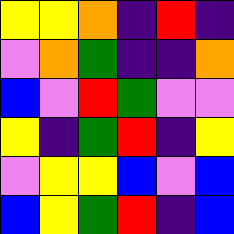[["yellow", "yellow", "orange", "indigo", "red", "indigo"], ["violet", "orange", "green", "indigo", "indigo", "orange"], ["blue", "violet", "red", "green", "violet", "violet"], ["yellow", "indigo", "green", "red", "indigo", "yellow"], ["violet", "yellow", "yellow", "blue", "violet", "blue"], ["blue", "yellow", "green", "red", "indigo", "blue"]]